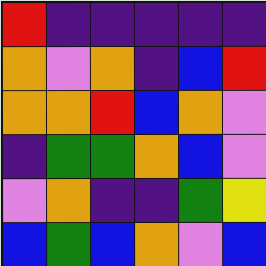[["red", "indigo", "indigo", "indigo", "indigo", "indigo"], ["orange", "violet", "orange", "indigo", "blue", "red"], ["orange", "orange", "red", "blue", "orange", "violet"], ["indigo", "green", "green", "orange", "blue", "violet"], ["violet", "orange", "indigo", "indigo", "green", "yellow"], ["blue", "green", "blue", "orange", "violet", "blue"]]